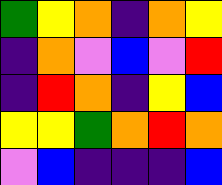[["green", "yellow", "orange", "indigo", "orange", "yellow"], ["indigo", "orange", "violet", "blue", "violet", "red"], ["indigo", "red", "orange", "indigo", "yellow", "blue"], ["yellow", "yellow", "green", "orange", "red", "orange"], ["violet", "blue", "indigo", "indigo", "indigo", "blue"]]